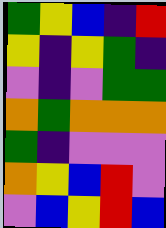[["green", "yellow", "blue", "indigo", "red"], ["yellow", "indigo", "yellow", "green", "indigo"], ["violet", "indigo", "violet", "green", "green"], ["orange", "green", "orange", "orange", "orange"], ["green", "indigo", "violet", "violet", "violet"], ["orange", "yellow", "blue", "red", "violet"], ["violet", "blue", "yellow", "red", "blue"]]